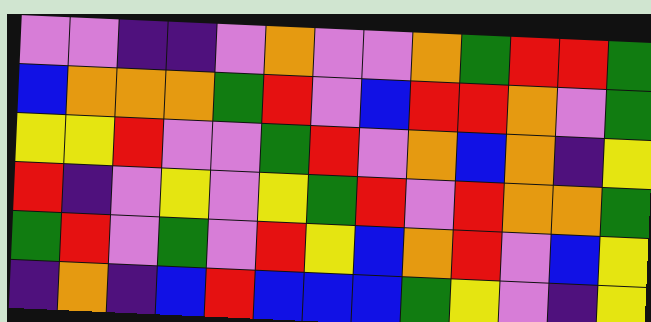[["violet", "violet", "indigo", "indigo", "violet", "orange", "violet", "violet", "orange", "green", "red", "red", "green"], ["blue", "orange", "orange", "orange", "green", "red", "violet", "blue", "red", "red", "orange", "violet", "green"], ["yellow", "yellow", "red", "violet", "violet", "green", "red", "violet", "orange", "blue", "orange", "indigo", "yellow"], ["red", "indigo", "violet", "yellow", "violet", "yellow", "green", "red", "violet", "red", "orange", "orange", "green"], ["green", "red", "violet", "green", "violet", "red", "yellow", "blue", "orange", "red", "violet", "blue", "yellow"], ["indigo", "orange", "indigo", "blue", "red", "blue", "blue", "blue", "green", "yellow", "violet", "indigo", "yellow"]]